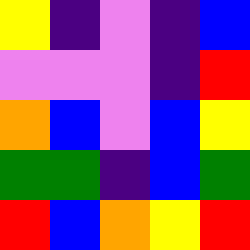[["yellow", "indigo", "violet", "indigo", "blue"], ["violet", "violet", "violet", "indigo", "red"], ["orange", "blue", "violet", "blue", "yellow"], ["green", "green", "indigo", "blue", "green"], ["red", "blue", "orange", "yellow", "red"]]